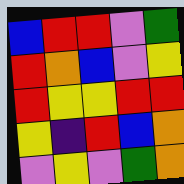[["blue", "red", "red", "violet", "green"], ["red", "orange", "blue", "violet", "yellow"], ["red", "yellow", "yellow", "red", "red"], ["yellow", "indigo", "red", "blue", "orange"], ["violet", "yellow", "violet", "green", "orange"]]